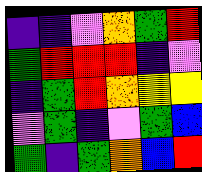[["indigo", "indigo", "violet", "orange", "green", "red"], ["green", "red", "red", "red", "indigo", "violet"], ["indigo", "green", "red", "orange", "yellow", "yellow"], ["violet", "green", "indigo", "violet", "green", "blue"], ["green", "indigo", "green", "orange", "blue", "red"]]